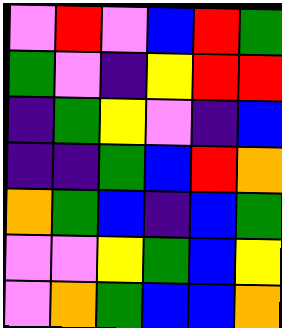[["violet", "red", "violet", "blue", "red", "green"], ["green", "violet", "indigo", "yellow", "red", "red"], ["indigo", "green", "yellow", "violet", "indigo", "blue"], ["indigo", "indigo", "green", "blue", "red", "orange"], ["orange", "green", "blue", "indigo", "blue", "green"], ["violet", "violet", "yellow", "green", "blue", "yellow"], ["violet", "orange", "green", "blue", "blue", "orange"]]